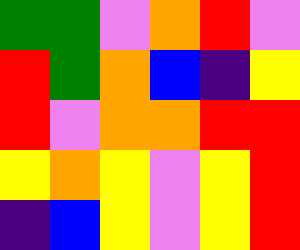[["green", "green", "violet", "orange", "red", "violet"], ["red", "green", "orange", "blue", "indigo", "yellow"], ["red", "violet", "orange", "orange", "red", "red"], ["yellow", "orange", "yellow", "violet", "yellow", "red"], ["indigo", "blue", "yellow", "violet", "yellow", "red"]]